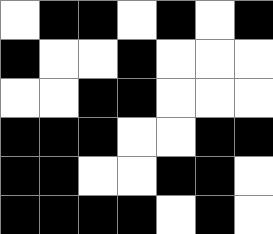[["white", "black", "black", "white", "black", "white", "black"], ["black", "white", "white", "black", "white", "white", "white"], ["white", "white", "black", "black", "white", "white", "white"], ["black", "black", "black", "white", "white", "black", "black"], ["black", "black", "white", "white", "black", "black", "white"], ["black", "black", "black", "black", "white", "black", "white"]]